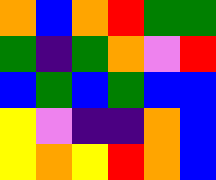[["orange", "blue", "orange", "red", "green", "green"], ["green", "indigo", "green", "orange", "violet", "red"], ["blue", "green", "blue", "green", "blue", "blue"], ["yellow", "violet", "indigo", "indigo", "orange", "blue"], ["yellow", "orange", "yellow", "red", "orange", "blue"]]